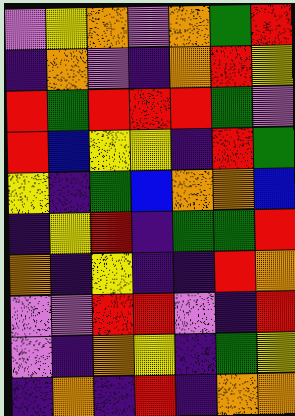[["violet", "yellow", "orange", "violet", "orange", "green", "red"], ["indigo", "orange", "violet", "indigo", "orange", "red", "yellow"], ["red", "green", "red", "red", "red", "green", "violet"], ["red", "blue", "yellow", "yellow", "indigo", "red", "green"], ["yellow", "indigo", "green", "blue", "orange", "orange", "blue"], ["indigo", "yellow", "red", "indigo", "green", "green", "red"], ["orange", "indigo", "yellow", "indigo", "indigo", "red", "orange"], ["violet", "violet", "red", "red", "violet", "indigo", "red"], ["violet", "indigo", "orange", "yellow", "indigo", "green", "yellow"], ["indigo", "orange", "indigo", "red", "indigo", "orange", "orange"]]